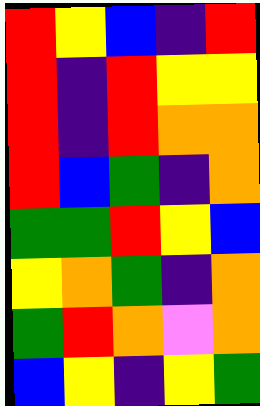[["red", "yellow", "blue", "indigo", "red"], ["red", "indigo", "red", "yellow", "yellow"], ["red", "indigo", "red", "orange", "orange"], ["red", "blue", "green", "indigo", "orange"], ["green", "green", "red", "yellow", "blue"], ["yellow", "orange", "green", "indigo", "orange"], ["green", "red", "orange", "violet", "orange"], ["blue", "yellow", "indigo", "yellow", "green"]]